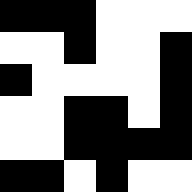[["black", "black", "black", "white", "white", "white"], ["white", "white", "black", "white", "white", "black"], ["black", "white", "white", "white", "white", "black"], ["white", "white", "black", "black", "white", "black"], ["white", "white", "black", "black", "black", "black"], ["black", "black", "white", "black", "white", "white"]]